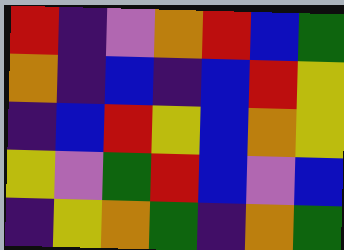[["red", "indigo", "violet", "orange", "red", "blue", "green"], ["orange", "indigo", "blue", "indigo", "blue", "red", "yellow"], ["indigo", "blue", "red", "yellow", "blue", "orange", "yellow"], ["yellow", "violet", "green", "red", "blue", "violet", "blue"], ["indigo", "yellow", "orange", "green", "indigo", "orange", "green"]]